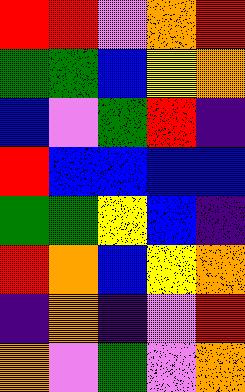[["red", "red", "violet", "orange", "red"], ["green", "green", "blue", "yellow", "orange"], ["blue", "violet", "green", "red", "indigo"], ["red", "blue", "blue", "blue", "blue"], ["green", "green", "yellow", "blue", "indigo"], ["red", "orange", "blue", "yellow", "orange"], ["indigo", "orange", "indigo", "violet", "red"], ["orange", "violet", "green", "violet", "orange"]]